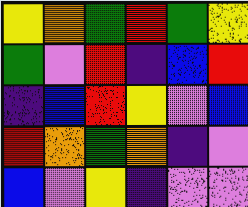[["yellow", "orange", "green", "red", "green", "yellow"], ["green", "violet", "red", "indigo", "blue", "red"], ["indigo", "blue", "red", "yellow", "violet", "blue"], ["red", "orange", "green", "orange", "indigo", "violet"], ["blue", "violet", "yellow", "indigo", "violet", "violet"]]